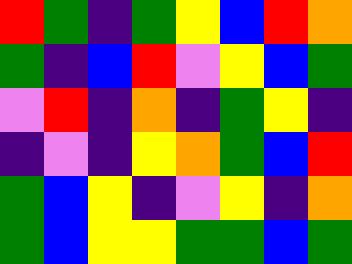[["red", "green", "indigo", "green", "yellow", "blue", "red", "orange"], ["green", "indigo", "blue", "red", "violet", "yellow", "blue", "green"], ["violet", "red", "indigo", "orange", "indigo", "green", "yellow", "indigo"], ["indigo", "violet", "indigo", "yellow", "orange", "green", "blue", "red"], ["green", "blue", "yellow", "indigo", "violet", "yellow", "indigo", "orange"], ["green", "blue", "yellow", "yellow", "green", "green", "blue", "green"]]